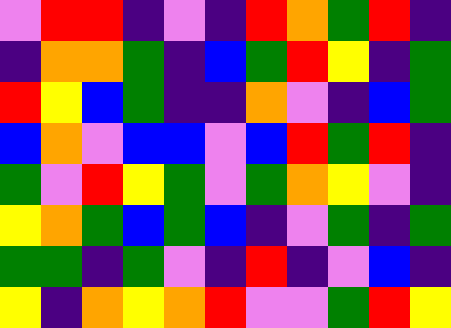[["violet", "red", "red", "indigo", "violet", "indigo", "red", "orange", "green", "red", "indigo"], ["indigo", "orange", "orange", "green", "indigo", "blue", "green", "red", "yellow", "indigo", "green"], ["red", "yellow", "blue", "green", "indigo", "indigo", "orange", "violet", "indigo", "blue", "green"], ["blue", "orange", "violet", "blue", "blue", "violet", "blue", "red", "green", "red", "indigo"], ["green", "violet", "red", "yellow", "green", "violet", "green", "orange", "yellow", "violet", "indigo"], ["yellow", "orange", "green", "blue", "green", "blue", "indigo", "violet", "green", "indigo", "green"], ["green", "green", "indigo", "green", "violet", "indigo", "red", "indigo", "violet", "blue", "indigo"], ["yellow", "indigo", "orange", "yellow", "orange", "red", "violet", "violet", "green", "red", "yellow"]]